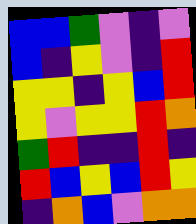[["blue", "blue", "green", "violet", "indigo", "violet"], ["blue", "indigo", "yellow", "violet", "indigo", "red"], ["yellow", "yellow", "indigo", "yellow", "blue", "red"], ["yellow", "violet", "yellow", "yellow", "red", "orange"], ["green", "red", "indigo", "indigo", "red", "indigo"], ["red", "blue", "yellow", "blue", "red", "yellow"], ["indigo", "orange", "blue", "violet", "orange", "orange"]]